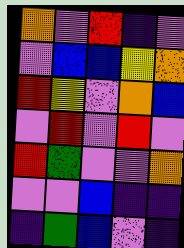[["orange", "violet", "red", "indigo", "violet"], ["violet", "blue", "blue", "yellow", "orange"], ["red", "yellow", "violet", "orange", "blue"], ["violet", "red", "violet", "red", "violet"], ["red", "green", "violet", "violet", "orange"], ["violet", "violet", "blue", "indigo", "indigo"], ["indigo", "green", "blue", "violet", "indigo"]]